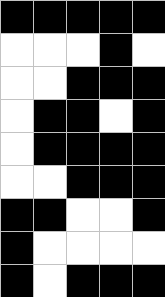[["black", "black", "black", "black", "black"], ["white", "white", "white", "black", "white"], ["white", "white", "black", "black", "black"], ["white", "black", "black", "white", "black"], ["white", "black", "black", "black", "black"], ["white", "white", "black", "black", "black"], ["black", "black", "white", "white", "black"], ["black", "white", "white", "white", "white"], ["black", "white", "black", "black", "black"]]